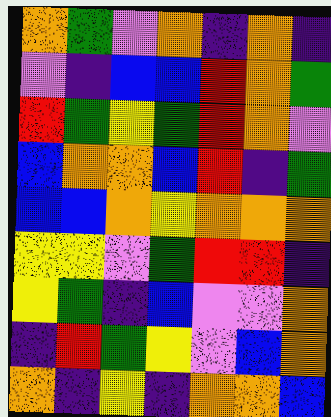[["orange", "green", "violet", "orange", "indigo", "orange", "indigo"], ["violet", "indigo", "blue", "blue", "red", "orange", "green"], ["red", "green", "yellow", "green", "red", "orange", "violet"], ["blue", "orange", "orange", "blue", "red", "indigo", "green"], ["blue", "blue", "orange", "yellow", "orange", "orange", "orange"], ["yellow", "yellow", "violet", "green", "red", "red", "indigo"], ["yellow", "green", "indigo", "blue", "violet", "violet", "orange"], ["indigo", "red", "green", "yellow", "violet", "blue", "orange"], ["orange", "indigo", "yellow", "indigo", "orange", "orange", "blue"]]